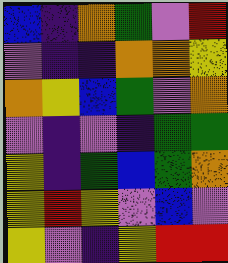[["blue", "indigo", "orange", "green", "violet", "red"], ["violet", "indigo", "indigo", "orange", "orange", "yellow"], ["orange", "yellow", "blue", "green", "violet", "orange"], ["violet", "indigo", "violet", "indigo", "green", "green"], ["yellow", "indigo", "green", "blue", "green", "orange"], ["yellow", "red", "yellow", "violet", "blue", "violet"], ["yellow", "violet", "indigo", "yellow", "red", "red"]]